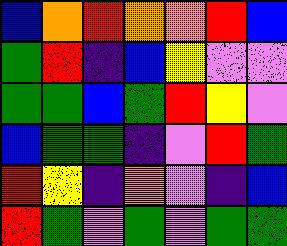[["blue", "orange", "red", "orange", "orange", "red", "blue"], ["green", "red", "indigo", "blue", "yellow", "violet", "violet"], ["green", "green", "blue", "green", "red", "yellow", "violet"], ["blue", "green", "green", "indigo", "violet", "red", "green"], ["red", "yellow", "indigo", "orange", "violet", "indigo", "blue"], ["red", "green", "violet", "green", "violet", "green", "green"]]